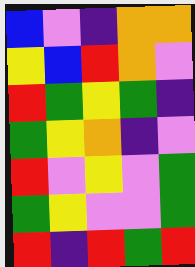[["blue", "violet", "indigo", "orange", "orange"], ["yellow", "blue", "red", "orange", "violet"], ["red", "green", "yellow", "green", "indigo"], ["green", "yellow", "orange", "indigo", "violet"], ["red", "violet", "yellow", "violet", "green"], ["green", "yellow", "violet", "violet", "green"], ["red", "indigo", "red", "green", "red"]]